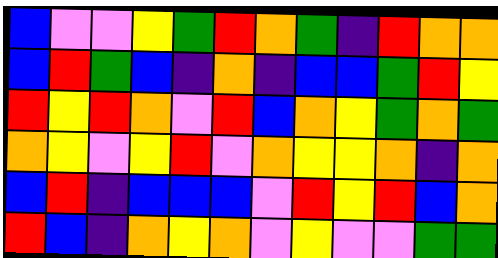[["blue", "violet", "violet", "yellow", "green", "red", "orange", "green", "indigo", "red", "orange", "orange"], ["blue", "red", "green", "blue", "indigo", "orange", "indigo", "blue", "blue", "green", "red", "yellow"], ["red", "yellow", "red", "orange", "violet", "red", "blue", "orange", "yellow", "green", "orange", "green"], ["orange", "yellow", "violet", "yellow", "red", "violet", "orange", "yellow", "yellow", "orange", "indigo", "orange"], ["blue", "red", "indigo", "blue", "blue", "blue", "violet", "red", "yellow", "red", "blue", "orange"], ["red", "blue", "indigo", "orange", "yellow", "orange", "violet", "yellow", "violet", "violet", "green", "green"]]